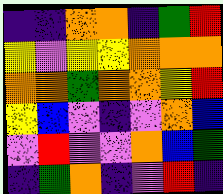[["indigo", "indigo", "orange", "orange", "indigo", "green", "red"], ["yellow", "violet", "yellow", "yellow", "orange", "orange", "orange"], ["orange", "orange", "green", "orange", "orange", "yellow", "red"], ["yellow", "blue", "violet", "indigo", "violet", "orange", "blue"], ["violet", "red", "violet", "violet", "orange", "blue", "green"], ["indigo", "green", "orange", "indigo", "violet", "red", "indigo"]]